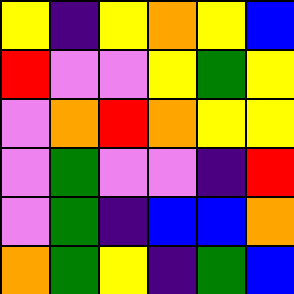[["yellow", "indigo", "yellow", "orange", "yellow", "blue"], ["red", "violet", "violet", "yellow", "green", "yellow"], ["violet", "orange", "red", "orange", "yellow", "yellow"], ["violet", "green", "violet", "violet", "indigo", "red"], ["violet", "green", "indigo", "blue", "blue", "orange"], ["orange", "green", "yellow", "indigo", "green", "blue"]]